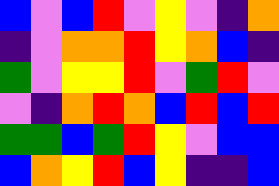[["blue", "violet", "blue", "red", "violet", "yellow", "violet", "indigo", "orange"], ["indigo", "violet", "orange", "orange", "red", "yellow", "orange", "blue", "indigo"], ["green", "violet", "yellow", "yellow", "red", "violet", "green", "red", "violet"], ["violet", "indigo", "orange", "red", "orange", "blue", "red", "blue", "red"], ["green", "green", "blue", "green", "red", "yellow", "violet", "blue", "blue"], ["blue", "orange", "yellow", "red", "blue", "yellow", "indigo", "indigo", "blue"]]